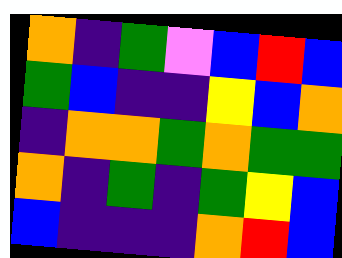[["orange", "indigo", "green", "violet", "blue", "red", "blue"], ["green", "blue", "indigo", "indigo", "yellow", "blue", "orange"], ["indigo", "orange", "orange", "green", "orange", "green", "green"], ["orange", "indigo", "green", "indigo", "green", "yellow", "blue"], ["blue", "indigo", "indigo", "indigo", "orange", "red", "blue"]]